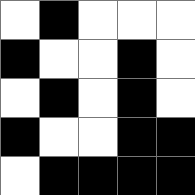[["white", "black", "white", "white", "white"], ["black", "white", "white", "black", "white"], ["white", "black", "white", "black", "white"], ["black", "white", "white", "black", "black"], ["white", "black", "black", "black", "black"]]